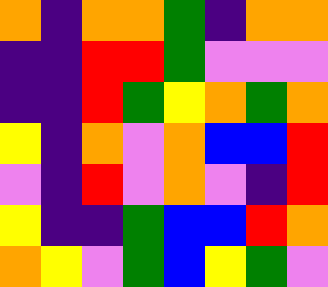[["orange", "indigo", "orange", "orange", "green", "indigo", "orange", "orange"], ["indigo", "indigo", "red", "red", "green", "violet", "violet", "violet"], ["indigo", "indigo", "red", "green", "yellow", "orange", "green", "orange"], ["yellow", "indigo", "orange", "violet", "orange", "blue", "blue", "red"], ["violet", "indigo", "red", "violet", "orange", "violet", "indigo", "red"], ["yellow", "indigo", "indigo", "green", "blue", "blue", "red", "orange"], ["orange", "yellow", "violet", "green", "blue", "yellow", "green", "violet"]]